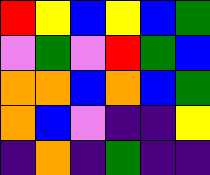[["red", "yellow", "blue", "yellow", "blue", "green"], ["violet", "green", "violet", "red", "green", "blue"], ["orange", "orange", "blue", "orange", "blue", "green"], ["orange", "blue", "violet", "indigo", "indigo", "yellow"], ["indigo", "orange", "indigo", "green", "indigo", "indigo"]]